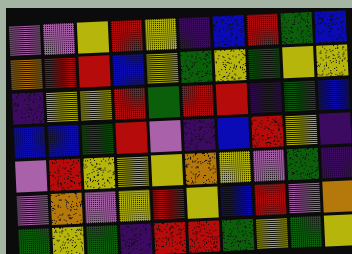[["violet", "violet", "yellow", "red", "yellow", "indigo", "blue", "red", "green", "blue"], ["orange", "red", "red", "blue", "yellow", "green", "yellow", "green", "yellow", "yellow"], ["indigo", "yellow", "yellow", "red", "green", "red", "red", "indigo", "green", "blue"], ["blue", "blue", "green", "red", "violet", "indigo", "blue", "red", "yellow", "indigo"], ["violet", "red", "yellow", "yellow", "yellow", "orange", "yellow", "violet", "green", "indigo"], ["violet", "orange", "violet", "yellow", "red", "yellow", "blue", "red", "violet", "orange"], ["green", "yellow", "green", "indigo", "red", "red", "green", "yellow", "green", "yellow"]]